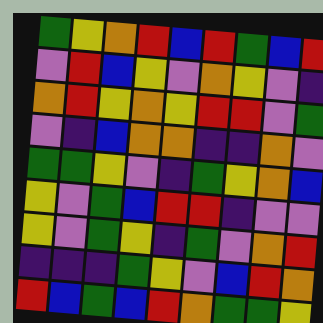[["green", "yellow", "orange", "red", "blue", "red", "green", "blue", "red"], ["violet", "red", "blue", "yellow", "violet", "orange", "yellow", "violet", "indigo"], ["orange", "red", "yellow", "orange", "yellow", "red", "red", "violet", "green"], ["violet", "indigo", "blue", "orange", "orange", "indigo", "indigo", "orange", "violet"], ["green", "green", "yellow", "violet", "indigo", "green", "yellow", "orange", "blue"], ["yellow", "violet", "green", "blue", "red", "red", "indigo", "violet", "violet"], ["yellow", "violet", "green", "yellow", "indigo", "green", "violet", "orange", "red"], ["indigo", "indigo", "indigo", "green", "yellow", "violet", "blue", "red", "orange"], ["red", "blue", "green", "blue", "red", "orange", "green", "green", "yellow"]]